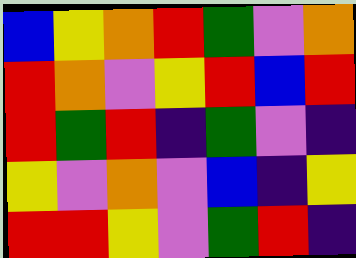[["blue", "yellow", "orange", "red", "green", "violet", "orange"], ["red", "orange", "violet", "yellow", "red", "blue", "red"], ["red", "green", "red", "indigo", "green", "violet", "indigo"], ["yellow", "violet", "orange", "violet", "blue", "indigo", "yellow"], ["red", "red", "yellow", "violet", "green", "red", "indigo"]]